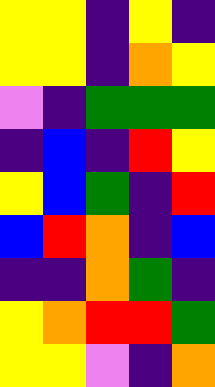[["yellow", "yellow", "indigo", "yellow", "indigo"], ["yellow", "yellow", "indigo", "orange", "yellow"], ["violet", "indigo", "green", "green", "green"], ["indigo", "blue", "indigo", "red", "yellow"], ["yellow", "blue", "green", "indigo", "red"], ["blue", "red", "orange", "indigo", "blue"], ["indigo", "indigo", "orange", "green", "indigo"], ["yellow", "orange", "red", "red", "green"], ["yellow", "yellow", "violet", "indigo", "orange"]]